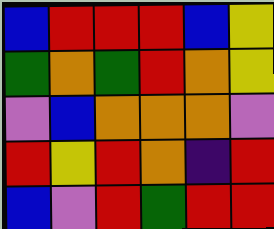[["blue", "red", "red", "red", "blue", "yellow"], ["green", "orange", "green", "red", "orange", "yellow"], ["violet", "blue", "orange", "orange", "orange", "violet"], ["red", "yellow", "red", "orange", "indigo", "red"], ["blue", "violet", "red", "green", "red", "red"]]